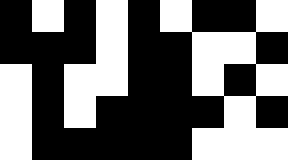[["black", "white", "black", "white", "black", "white", "black", "black", "white"], ["black", "black", "black", "white", "black", "black", "white", "white", "black"], ["white", "black", "white", "white", "black", "black", "white", "black", "white"], ["white", "black", "white", "black", "black", "black", "black", "white", "black"], ["white", "black", "black", "black", "black", "black", "white", "white", "white"]]